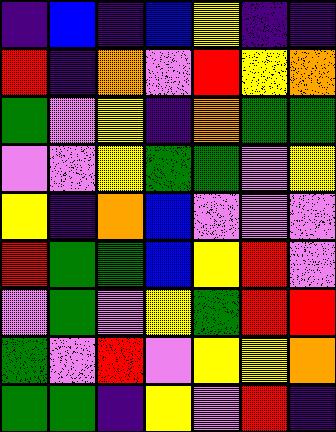[["indigo", "blue", "indigo", "blue", "yellow", "indigo", "indigo"], ["red", "indigo", "orange", "violet", "red", "yellow", "orange"], ["green", "violet", "yellow", "indigo", "orange", "green", "green"], ["violet", "violet", "yellow", "green", "green", "violet", "yellow"], ["yellow", "indigo", "orange", "blue", "violet", "violet", "violet"], ["red", "green", "green", "blue", "yellow", "red", "violet"], ["violet", "green", "violet", "yellow", "green", "red", "red"], ["green", "violet", "red", "violet", "yellow", "yellow", "orange"], ["green", "green", "indigo", "yellow", "violet", "red", "indigo"]]